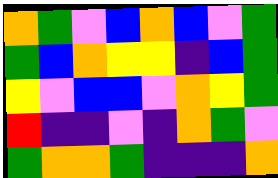[["orange", "green", "violet", "blue", "orange", "blue", "violet", "green"], ["green", "blue", "orange", "yellow", "yellow", "indigo", "blue", "green"], ["yellow", "violet", "blue", "blue", "violet", "orange", "yellow", "green"], ["red", "indigo", "indigo", "violet", "indigo", "orange", "green", "violet"], ["green", "orange", "orange", "green", "indigo", "indigo", "indigo", "orange"]]